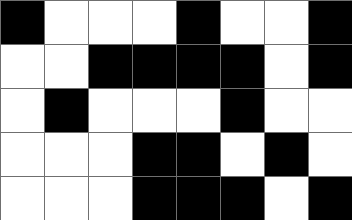[["black", "white", "white", "white", "black", "white", "white", "black"], ["white", "white", "black", "black", "black", "black", "white", "black"], ["white", "black", "white", "white", "white", "black", "white", "white"], ["white", "white", "white", "black", "black", "white", "black", "white"], ["white", "white", "white", "black", "black", "black", "white", "black"]]